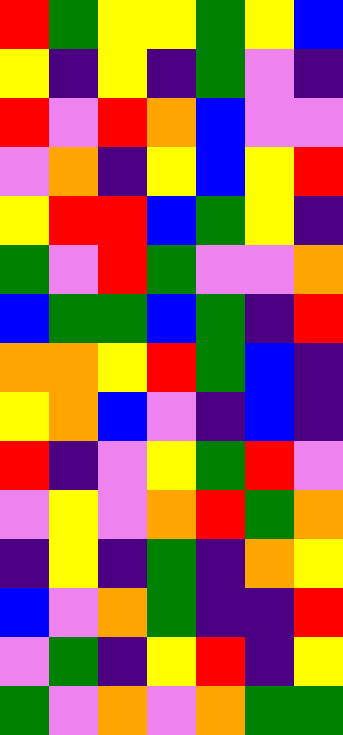[["red", "green", "yellow", "yellow", "green", "yellow", "blue"], ["yellow", "indigo", "yellow", "indigo", "green", "violet", "indigo"], ["red", "violet", "red", "orange", "blue", "violet", "violet"], ["violet", "orange", "indigo", "yellow", "blue", "yellow", "red"], ["yellow", "red", "red", "blue", "green", "yellow", "indigo"], ["green", "violet", "red", "green", "violet", "violet", "orange"], ["blue", "green", "green", "blue", "green", "indigo", "red"], ["orange", "orange", "yellow", "red", "green", "blue", "indigo"], ["yellow", "orange", "blue", "violet", "indigo", "blue", "indigo"], ["red", "indigo", "violet", "yellow", "green", "red", "violet"], ["violet", "yellow", "violet", "orange", "red", "green", "orange"], ["indigo", "yellow", "indigo", "green", "indigo", "orange", "yellow"], ["blue", "violet", "orange", "green", "indigo", "indigo", "red"], ["violet", "green", "indigo", "yellow", "red", "indigo", "yellow"], ["green", "violet", "orange", "violet", "orange", "green", "green"]]